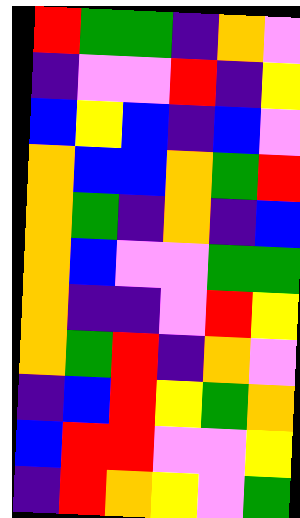[["red", "green", "green", "indigo", "orange", "violet"], ["indigo", "violet", "violet", "red", "indigo", "yellow"], ["blue", "yellow", "blue", "indigo", "blue", "violet"], ["orange", "blue", "blue", "orange", "green", "red"], ["orange", "green", "indigo", "orange", "indigo", "blue"], ["orange", "blue", "violet", "violet", "green", "green"], ["orange", "indigo", "indigo", "violet", "red", "yellow"], ["orange", "green", "red", "indigo", "orange", "violet"], ["indigo", "blue", "red", "yellow", "green", "orange"], ["blue", "red", "red", "violet", "violet", "yellow"], ["indigo", "red", "orange", "yellow", "violet", "green"]]